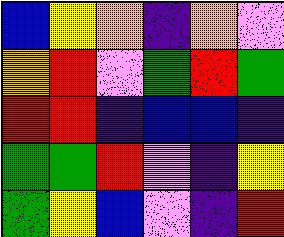[["blue", "yellow", "orange", "indigo", "orange", "violet"], ["orange", "red", "violet", "green", "red", "green"], ["red", "red", "indigo", "blue", "blue", "indigo"], ["green", "green", "red", "violet", "indigo", "yellow"], ["green", "yellow", "blue", "violet", "indigo", "red"]]